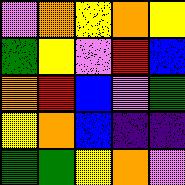[["violet", "orange", "yellow", "orange", "yellow"], ["green", "yellow", "violet", "red", "blue"], ["orange", "red", "blue", "violet", "green"], ["yellow", "orange", "blue", "indigo", "indigo"], ["green", "green", "yellow", "orange", "violet"]]